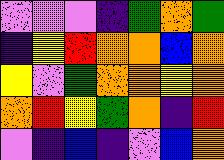[["violet", "violet", "violet", "indigo", "green", "orange", "green"], ["indigo", "yellow", "red", "orange", "orange", "blue", "orange"], ["yellow", "violet", "green", "orange", "orange", "yellow", "orange"], ["orange", "red", "yellow", "green", "orange", "indigo", "red"], ["violet", "indigo", "blue", "indigo", "violet", "blue", "orange"]]